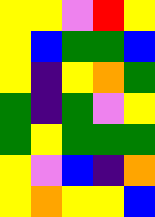[["yellow", "yellow", "violet", "red", "yellow"], ["yellow", "blue", "green", "green", "blue"], ["yellow", "indigo", "yellow", "orange", "green"], ["green", "indigo", "green", "violet", "yellow"], ["green", "yellow", "green", "green", "green"], ["yellow", "violet", "blue", "indigo", "orange"], ["yellow", "orange", "yellow", "yellow", "blue"]]